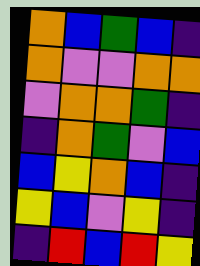[["orange", "blue", "green", "blue", "indigo"], ["orange", "violet", "violet", "orange", "orange"], ["violet", "orange", "orange", "green", "indigo"], ["indigo", "orange", "green", "violet", "blue"], ["blue", "yellow", "orange", "blue", "indigo"], ["yellow", "blue", "violet", "yellow", "indigo"], ["indigo", "red", "blue", "red", "yellow"]]